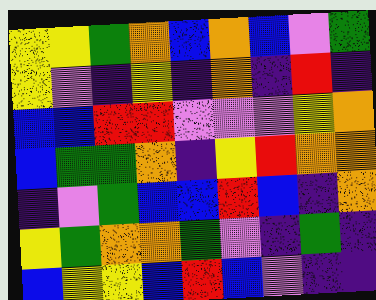[["yellow", "yellow", "green", "orange", "blue", "orange", "blue", "violet", "green"], ["yellow", "violet", "indigo", "yellow", "indigo", "orange", "indigo", "red", "indigo"], ["blue", "blue", "red", "red", "violet", "violet", "violet", "yellow", "orange"], ["blue", "green", "green", "orange", "indigo", "yellow", "red", "orange", "orange"], ["indigo", "violet", "green", "blue", "blue", "red", "blue", "indigo", "orange"], ["yellow", "green", "orange", "orange", "green", "violet", "indigo", "green", "indigo"], ["blue", "yellow", "yellow", "blue", "red", "blue", "violet", "indigo", "indigo"]]